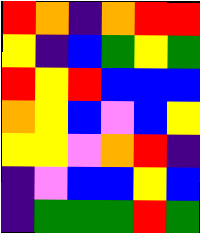[["red", "orange", "indigo", "orange", "red", "red"], ["yellow", "indigo", "blue", "green", "yellow", "green"], ["red", "yellow", "red", "blue", "blue", "blue"], ["orange", "yellow", "blue", "violet", "blue", "yellow"], ["yellow", "yellow", "violet", "orange", "red", "indigo"], ["indigo", "violet", "blue", "blue", "yellow", "blue"], ["indigo", "green", "green", "green", "red", "green"]]